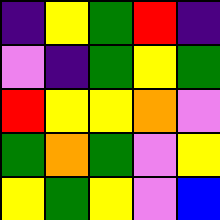[["indigo", "yellow", "green", "red", "indigo"], ["violet", "indigo", "green", "yellow", "green"], ["red", "yellow", "yellow", "orange", "violet"], ["green", "orange", "green", "violet", "yellow"], ["yellow", "green", "yellow", "violet", "blue"]]